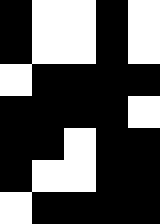[["black", "white", "white", "black", "white"], ["black", "white", "white", "black", "white"], ["white", "black", "black", "black", "black"], ["black", "black", "black", "black", "white"], ["black", "black", "white", "black", "black"], ["black", "white", "white", "black", "black"], ["white", "black", "black", "black", "black"]]